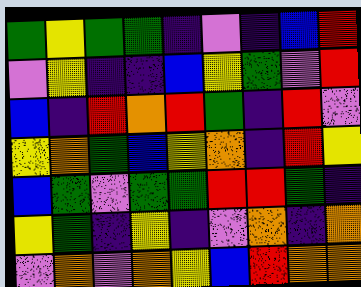[["green", "yellow", "green", "green", "indigo", "violet", "indigo", "blue", "red"], ["violet", "yellow", "indigo", "indigo", "blue", "yellow", "green", "violet", "red"], ["blue", "indigo", "red", "orange", "red", "green", "indigo", "red", "violet"], ["yellow", "orange", "green", "blue", "yellow", "orange", "indigo", "red", "yellow"], ["blue", "green", "violet", "green", "green", "red", "red", "green", "indigo"], ["yellow", "green", "indigo", "yellow", "indigo", "violet", "orange", "indigo", "orange"], ["violet", "orange", "violet", "orange", "yellow", "blue", "red", "orange", "orange"]]